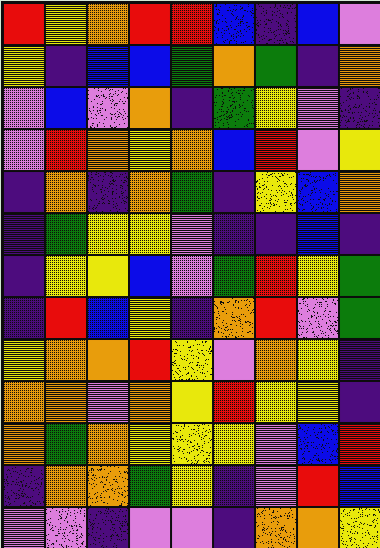[["red", "yellow", "orange", "red", "red", "blue", "indigo", "blue", "violet"], ["yellow", "indigo", "blue", "blue", "green", "orange", "green", "indigo", "orange"], ["violet", "blue", "violet", "orange", "indigo", "green", "yellow", "violet", "indigo"], ["violet", "red", "orange", "yellow", "orange", "blue", "red", "violet", "yellow"], ["indigo", "orange", "indigo", "orange", "green", "indigo", "yellow", "blue", "orange"], ["indigo", "green", "yellow", "yellow", "violet", "indigo", "indigo", "blue", "indigo"], ["indigo", "yellow", "yellow", "blue", "violet", "green", "red", "yellow", "green"], ["indigo", "red", "blue", "yellow", "indigo", "orange", "red", "violet", "green"], ["yellow", "orange", "orange", "red", "yellow", "violet", "orange", "yellow", "indigo"], ["orange", "orange", "violet", "orange", "yellow", "red", "yellow", "yellow", "indigo"], ["orange", "green", "orange", "yellow", "yellow", "yellow", "violet", "blue", "red"], ["indigo", "orange", "orange", "green", "yellow", "indigo", "violet", "red", "blue"], ["violet", "violet", "indigo", "violet", "violet", "indigo", "orange", "orange", "yellow"]]